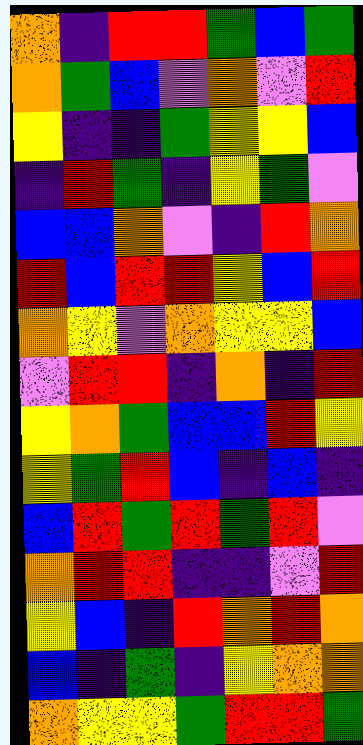[["orange", "indigo", "red", "red", "green", "blue", "green"], ["orange", "green", "blue", "violet", "orange", "violet", "red"], ["yellow", "indigo", "indigo", "green", "yellow", "yellow", "blue"], ["indigo", "red", "green", "indigo", "yellow", "green", "violet"], ["blue", "blue", "orange", "violet", "indigo", "red", "orange"], ["red", "blue", "red", "red", "yellow", "blue", "red"], ["orange", "yellow", "violet", "orange", "yellow", "yellow", "blue"], ["violet", "red", "red", "indigo", "orange", "indigo", "red"], ["yellow", "orange", "green", "blue", "blue", "red", "yellow"], ["yellow", "green", "red", "blue", "indigo", "blue", "indigo"], ["blue", "red", "green", "red", "green", "red", "violet"], ["orange", "red", "red", "indigo", "indigo", "violet", "red"], ["yellow", "blue", "indigo", "red", "orange", "red", "orange"], ["blue", "indigo", "green", "indigo", "yellow", "orange", "orange"], ["orange", "yellow", "yellow", "green", "red", "red", "green"]]